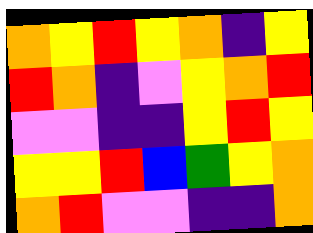[["orange", "yellow", "red", "yellow", "orange", "indigo", "yellow"], ["red", "orange", "indigo", "violet", "yellow", "orange", "red"], ["violet", "violet", "indigo", "indigo", "yellow", "red", "yellow"], ["yellow", "yellow", "red", "blue", "green", "yellow", "orange"], ["orange", "red", "violet", "violet", "indigo", "indigo", "orange"]]